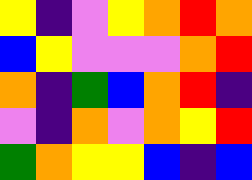[["yellow", "indigo", "violet", "yellow", "orange", "red", "orange"], ["blue", "yellow", "violet", "violet", "violet", "orange", "red"], ["orange", "indigo", "green", "blue", "orange", "red", "indigo"], ["violet", "indigo", "orange", "violet", "orange", "yellow", "red"], ["green", "orange", "yellow", "yellow", "blue", "indigo", "blue"]]